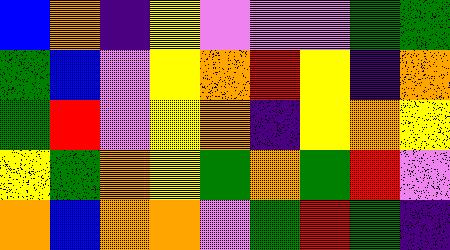[["blue", "orange", "indigo", "yellow", "violet", "violet", "violet", "green", "green"], ["green", "blue", "violet", "yellow", "orange", "red", "yellow", "indigo", "orange"], ["green", "red", "violet", "yellow", "orange", "indigo", "yellow", "orange", "yellow"], ["yellow", "green", "orange", "yellow", "green", "orange", "green", "red", "violet"], ["orange", "blue", "orange", "orange", "violet", "green", "red", "green", "indigo"]]